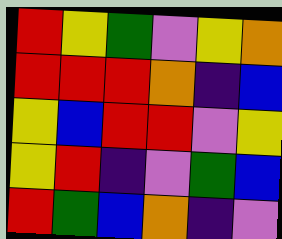[["red", "yellow", "green", "violet", "yellow", "orange"], ["red", "red", "red", "orange", "indigo", "blue"], ["yellow", "blue", "red", "red", "violet", "yellow"], ["yellow", "red", "indigo", "violet", "green", "blue"], ["red", "green", "blue", "orange", "indigo", "violet"]]